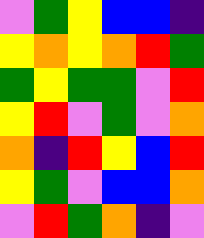[["violet", "green", "yellow", "blue", "blue", "indigo"], ["yellow", "orange", "yellow", "orange", "red", "green"], ["green", "yellow", "green", "green", "violet", "red"], ["yellow", "red", "violet", "green", "violet", "orange"], ["orange", "indigo", "red", "yellow", "blue", "red"], ["yellow", "green", "violet", "blue", "blue", "orange"], ["violet", "red", "green", "orange", "indigo", "violet"]]